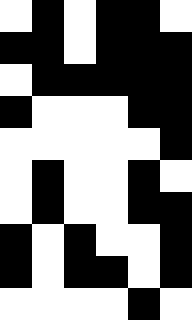[["white", "black", "white", "black", "black", "white"], ["black", "black", "white", "black", "black", "black"], ["white", "black", "black", "black", "black", "black"], ["black", "white", "white", "white", "black", "black"], ["white", "white", "white", "white", "white", "black"], ["white", "black", "white", "white", "black", "white"], ["white", "black", "white", "white", "black", "black"], ["black", "white", "black", "white", "white", "black"], ["black", "white", "black", "black", "white", "black"], ["white", "white", "white", "white", "black", "white"]]